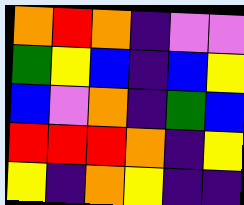[["orange", "red", "orange", "indigo", "violet", "violet"], ["green", "yellow", "blue", "indigo", "blue", "yellow"], ["blue", "violet", "orange", "indigo", "green", "blue"], ["red", "red", "red", "orange", "indigo", "yellow"], ["yellow", "indigo", "orange", "yellow", "indigo", "indigo"]]